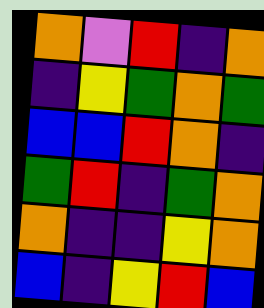[["orange", "violet", "red", "indigo", "orange"], ["indigo", "yellow", "green", "orange", "green"], ["blue", "blue", "red", "orange", "indigo"], ["green", "red", "indigo", "green", "orange"], ["orange", "indigo", "indigo", "yellow", "orange"], ["blue", "indigo", "yellow", "red", "blue"]]